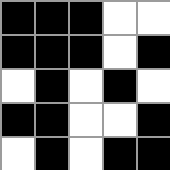[["black", "black", "black", "white", "white"], ["black", "black", "black", "white", "black"], ["white", "black", "white", "black", "white"], ["black", "black", "white", "white", "black"], ["white", "black", "white", "black", "black"]]